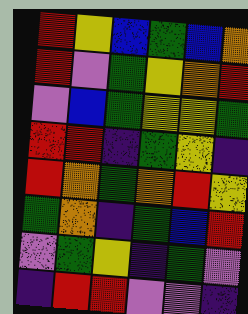[["red", "yellow", "blue", "green", "blue", "orange"], ["red", "violet", "green", "yellow", "orange", "red"], ["violet", "blue", "green", "yellow", "yellow", "green"], ["red", "red", "indigo", "green", "yellow", "indigo"], ["red", "orange", "green", "orange", "red", "yellow"], ["green", "orange", "indigo", "green", "blue", "red"], ["violet", "green", "yellow", "indigo", "green", "violet"], ["indigo", "red", "red", "violet", "violet", "indigo"]]